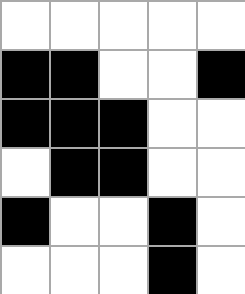[["white", "white", "white", "white", "white"], ["black", "black", "white", "white", "black"], ["black", "black", "black", "white", "white"], ["white", "black", "black", "white", "white"], ["black", "white", "white", "black", "white"], ["white", "white", "white", "black", "white"]]